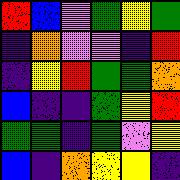[["red", "blue", "violet", "green", "yellow", "green"], ["indigo", "orange", "violet", "violet", "indigo", "red"], ["indigo", "yellow", "red", "green", "green", "orange"], ["blue", "indigo", "indigo", "green", "yellow", "red"], ["green", "green", "indigo", "green", "violet", "yellow"], ["blue", "indigo", "orange", "yellow", "yellow", "indigo"]]